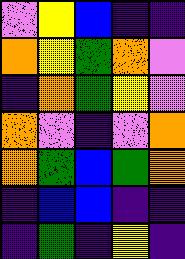[["violet", "yellow", "blue", "indigo", "indigo"], ["orange", "yellow", "green", "orange", "violet"], ["indigo", "orange", "green", "yellow", "violet"], ["orange", "violet", "indigo", "violet", "orange"], ["orange", "green", "blue", "green", "orange"], ["indigo", "blue", "blue", "indigo", "indigo"], ["indigo", "green", "indigo", "yellow", "indigo"]]